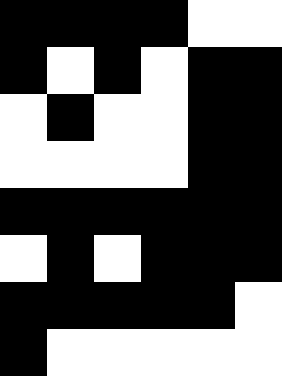[["black", "black", "black", "black", "white", "white"], ["black", "white", "black", "white", "black", "black"], ["white", "black", "white", "white", "black", "black"], ["white", "white", "white", "white", "black", "black"], ["black", "black", "black", "black", "black", "black"], ["white", "black", "white", "black", "black", "black"], ["black", "black", "black", "black", "black", "white"], ["black", "white", "white", "white", "white", "white"]]